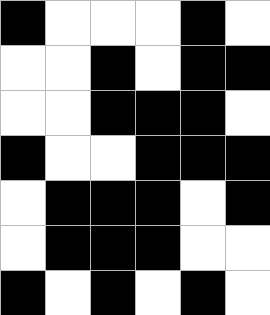[["black", "white", "white", "white", "black", "white"], ["white", "white", "black", "white", "black", "black"], ["white", "white", "black", "black", "black", "white"], ["black", "white", "white", "black", "black", "black"], ["white", "black", "black", "black", "white", "black"], ["white", "black", "black", "black", "white", "white"], ["black", "white", "black", "white", "black", "white"]]